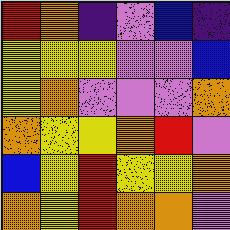[["red", "orange", "indigo", "violet", "blue", "indigo"], ["yellow", "yellow", "yellow", "violet", "violet", "blue"], ["yellow", "orange", "violet", "violet", "violet", "orange"], ["orange", "yellow", "yellow", "orange", "red", "violet"], ["blue", "yellow", "red", "yellow", "yellow", "orange"], ["orange", "yellow", "red", "orange", "orange", "violet"]]